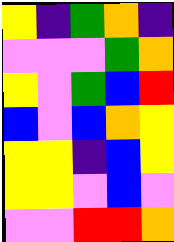[["yellow", "indigo", "green", "orange", "indigo"], ["violet", "violet", "violet", "green", "orange"], ["yellow", "violet", "green", "blue", "red"], ["blue", "violet", "blue", "orange", "yellow"], ["yellow", "yellow", "indigo", "blue", "yellow"], ["yellow", "yellow", "violet", "blue", "violet"], ["violet", "violet", "red", "red", "orange"]]